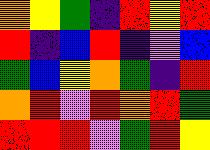[["orange", "yellow", "green", "indigo", "red", "yellow", "red"], ["red", "indigo", "blue", "red", "indigo", "violet", "blue"], ["green", "blue", "yellow", "orange", "green", "indigo", "red"], ["orange", "red", "violet", "red", "orange", "red", "green"], ["red", "red", "red", "violet", "green", "red", "yellow"]]